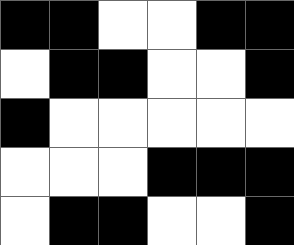[["black", "black", "white", "white", "black", "black"], ["white", "black", "black", "white", "white", "black"], ["black", "white", "white", "white", "white", "white"], ["white", "white", "white", "black", "black", "black"], ["white", "black", "black", "white", "white", "black"]]